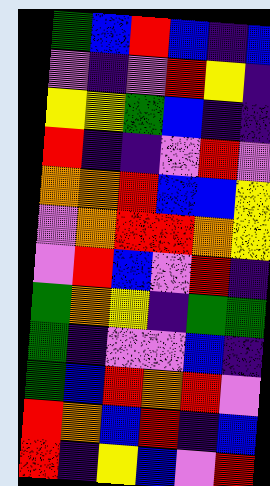[["green", "blue", "red", "blue", "indigo", "blue"], ["violet", "indigo", "violet", "red", "yellow", "indigo"], ["yellow", "yellow", "green", "blue", "indigo", "indigo"], ["red", "indigo", "indigo", "violet", "red", "violet"], ["orange", "orange", "red", "blue", "blue", "yellow"], ["violet", "orange", "red", "red", "orange", "yellow"], ["violet", "red", "blue", "violet", "red", "indigo"], ["green", "orange", "yellow", "indigo", "green", "green"], ["green", "indigo", "violet", "violet", "blue", "indigo"], ["green", "blue", "red", "orange", "red", "violet"], ["red", "orange", "blue", "red", "indigo", "blue"], ["red", "indigo", "yellow", "blue", "violet", "red"]]